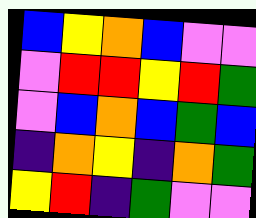[["blue", "yellow", "orange", "blue", "violet", "violet"], ["violet", "red", "red", "yellow", "red", "green"], ["violet", "blue", "orange", "blue", "green", "blue"], ["indigo", "orange", "yellow", "indigo", "orange", "green"], ["yellow", "red", "indigo", "green", "violet", "violet"]]